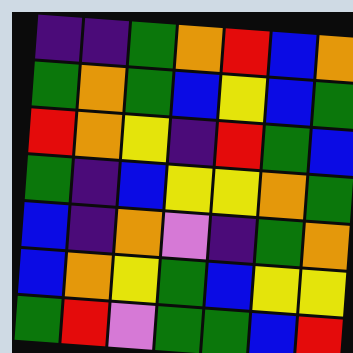[["indigo", "indigo", "green", "orange", "red", "blue", "orange"], ["green", "orange", "green", "blue", "yellow", "blue", "green"], ["red", "orange", "yellow", "indigo", "red", "green", "blue"], ["green", "indigo", "blue", "yellow", "yellow", "orange", "green"], ["blue", "indigo", "orange", "violet", "indigo", "green", "orange"], ["blue", "orange", "yellow", "green", "blue", "yellow", "yellow"], ["green", "red", "violet", "green", "green", "blue", "red"]]